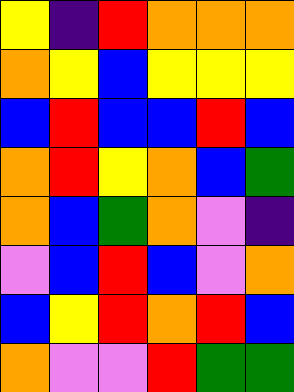[["yellow", "indigo", "red", "orange", "orange", "orange"], ["orange", "yellow", "blue", "yellow", "yellow", "yellow"], ["blue", "red", "blue", "blue", "red", "blue"], ["orange", "red", "yellow", "orange", "blue", "green"], ["orange", "blue", "green", "orange", "violet", "indigo"], ["violet", "blue", "red", "blue", "violet", "orange"], ["blue", "yellow", "red", "orange", "red", "blue"], ["orange", "violet", "violet", "red", "green", "green"]]